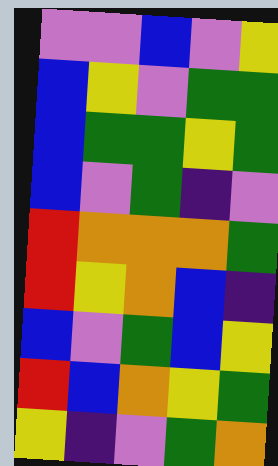[["violet", "violet", "blue", "violet", "yellow"], ["blue", "yellow", "violet", "green", "green"], ["blue", "green", "green", "yellow", "green"], ["blue", "violet", "green", "indigo", "violet"], ["red", "orange", "orange", "orange", "green"], ["red", "yellow", "orange", "blue", "indigo"], ["blue", "violet", "green", "blue", "yellow"], ["red", "blue", "orange", "yellow", "green"], ["yellow", "indigo", "violet", "green", "orange"]]